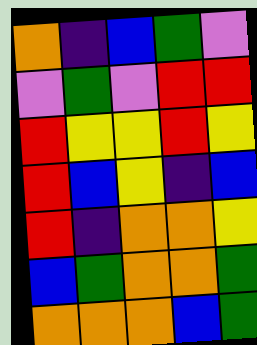[["orange", "indigo", "blue", "green", "violet"], ["violet", "green", "violet", "red", "red"], ["red", "yellow", "yellow", "red", "yellow"], ["red", "blue", "yellow", "indigo", "blue"], ["red", "indigo", "orange", "orange", "yellow"], ["blue", "green", "orange", "orange", "green"], ["orange", "orange", "orange", "blue", "green"]]